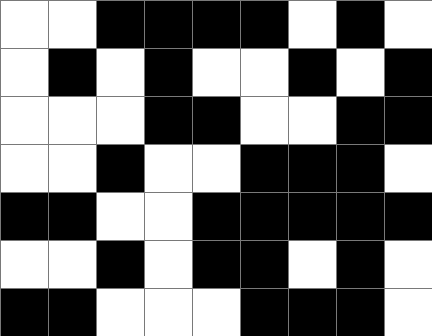[["white", "white", "black", "black", "black", "black", "white", "black", "white"], ["white", "black", "white", "black", "white", "white", "black", "white", "black"], ["white", "white", "white", "black", "black", "white", "white", "black", "black"], ["white", "white", "black", "white", "white", "black", "black", "black", "white"], ["black", "black", "white", "white", "black", "black", "black", "black", "black"], ["white", "white", "black", "white", "black", "black", "white", "black", "white"], ["black", "black", "white", "white", "white", "black", "black", "black", "white"]]